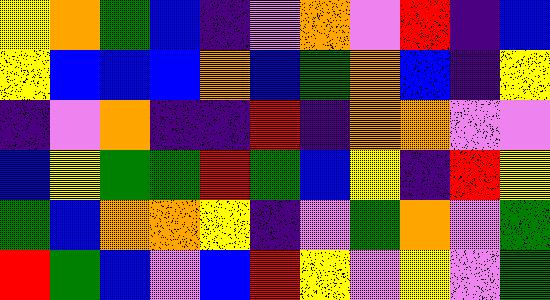[["yellow", "orange", "green", "blue", "indigo", "violet", "orange", "violet", "red", "indigo", "blue"], ["yellow", "blue", "blue", "blue", "orange", "blue", "green", "orange", "blue", "indigo", "yellow"], ["indigo", "violet", "orange", "indigo", "indigo", "red", "indigo", "orange", "orange", "violet", "violet"], ["blue", "yellow", "green", "green", "red", "green", "blue", "yellow", "indigo", "red", "yellow"], ["green", "blue", "orange", "orange", "yellow", "indigo", "violet", "green", "orange", "violet", "green"], ["red", "green", "blue", "violet", "blue", "red", "yellow", "violet", "yellow", "violet", "green"]]